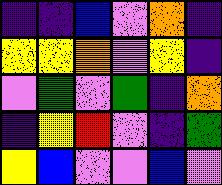[["indigo", "indigo", "blue", "violet", "orange", "indigo"], ["yellow", "yellow", "orange", "violet", "yellow", "indigo"], ["violet", "green", "violet", "green", "indigo", "orange"], ["indigo", "yellow", "red", "violet", "indigo", "green"], ["yellow", "blue", "violet", "violet", "blue", "violet"]]